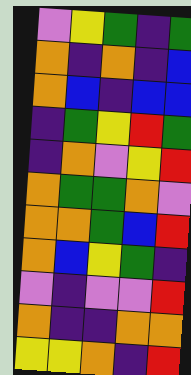[["violet", "yellow", "green", "indigo", "green"], ["orange", "indigo", "orange", "indigo", "blue"], ["orange", "blue", "indigo", "blue", "blue"], ["indigo", "green", "yellow", "red", "green"], ["indigo", "orange", "violet", "yellow", "red"], ["orange", "green", "green", "orange", "violet"], ["orange", "orange", "green", "blue", "red"], ["orange", "blue", "yellow", "green", "indigo"], ["violet", "indigo", "violet", "violet", "red"], ["orange", "indigo", "indigo", "orange", "orange"], ["yellow", "yellow", "orange", "indigo", "red"]]